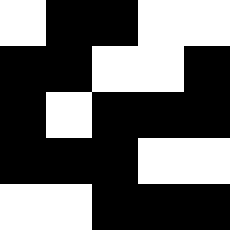[["white", "black", "black", "white", "white"], ["black", "black", "white", "white", "black"], ["black", "white", "black", "black", "black"], ["black", "black", "black", "white", "white"], ["white", "white", "black", "black", "black"]]